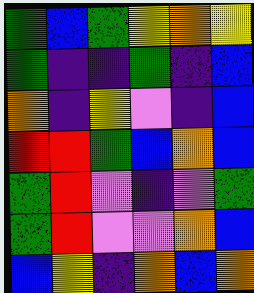[["green", "blue", "green", "yellow", "orange", "yellow"], ["green", "indigo", "indigo", "green", "indigo", "blue"], ["orange", "indigo", "yellow", "violet", "indigo", "blue"], ["red", "red", "green", "blue", "orange", "blue"], ["green", "red", "violet", "indigo", "violet", "green"], ["green", "red", "violet", "violet", "orange", "blue"], ["blue", "yellow", "indigo", "orange", "blue", "orange"]]